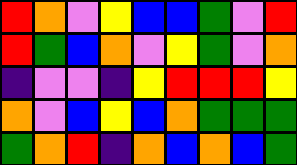[["red", "orange", "violet", "yellow", "blue", "blue", "green", "violet", "red"], ["red", "green", "blue", "orange", "violet", "yellow", "green", "violet", "orange"], ["indigo", "violet", "violet", "indigo", "yellow", "red", "red", "red", "yellow"], ["orange", "violet", "blue", "yellow", "blue", "orange", "green", "green", "green"], ["green", "orange", "red", "indigo", "orange", "blue", "orange", "blue", "green"]]